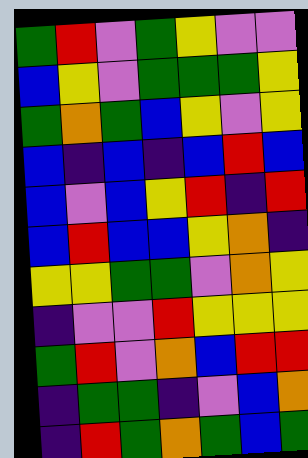[["green", "red", "violet", "green", "yellow", "violet", "violet"], ["blue", "yellow", "violet", "green", "green", "green", "yellow"], ["green", "orange", "green", "blue", "yellow", "violet", "yellow"], ["blue", "indigo", "blue", "indigo", "blue", "red", "blue"], ["blue", "violet", "blue", "yellow", "red", "indigo", "red"], ["blue", "red", "blue", "blue", "yellow", "orange", "indigo"], ["yellow", "yellow", "green", "green", "violet", "orange", "yellow"], ["indigo", "violet", "violet", "red", "yellow", "yellow", "yellow"], ["green", "red", "violet", "orange", "blue", "red", "red"], ["indigo", "green", "green", "indigo", "violet", "blue", "orange"], ["indigo", "red", "green", "orange", "green", "blue", "green"]]